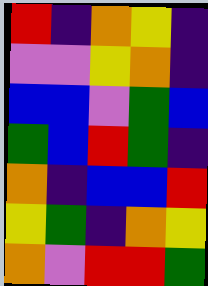[["red", "indigo", "orange", "yellow", "indigo"], ["violet", "violet", "yellow", "orange", "indigo"], ["blue", "blue", "violet", "green", "blue"], ["green", "blue", "red", "green", "indigo"], ["orange", "indigo", "blue", "blue", "red"], ["yellow", "green", "indigo", "orange", "yellow"], ["orange", "violet", "red", "red", "green"]]